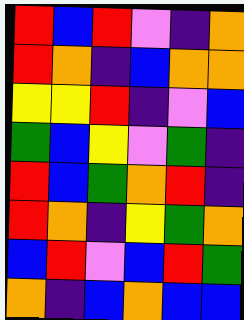[["red", "blue", "red", "violet", "indigo", "orange"], ["red", "orange", "indigo", "blue", "orange", "orange"], ["yellow", "yellow", "red", "indigo", "violet", "blue"], ["green", "blue", "yellow", "violet", "green", "indigo"], ["red", "blue", "green", "orange", "red", "indigo"], ["red", "orange", "indigo", "yellow", "green", "orange"], ["blue", "red", "violet", "blue", "red", "green"], ["orange", "indigo", "blue", "orange", "blue", "blue"]]